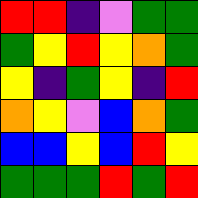[["red", "red", "indigo", "violet", "green", "green"], ["green", "yellow", "red", "yellow", "orange", "green"], ["yellow", "indigo", "green", "yellow", "indigo", "red"], ["orange", "yellow", "violet", "blue", "orange", "green"], ["blue", "blue", "yellow", "blue", "red", "yellow"], ["green", "green", "green", "red", "green", "red"]]